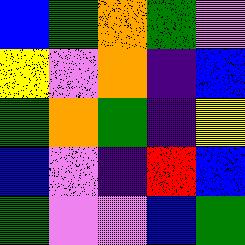[["blue", "green", "orange", "green", "violet"], ["yellow", "violet", "orange", "indigo", "blue"], ["green", "orange", "green", "indigo", "yellow"], ["blue", "violet", "indigo", "red", "blue"], ["green", "violet", "violet", "blue", "green"]]